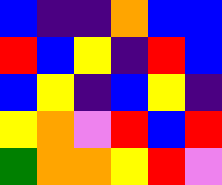[["blue", "indigo", "indigo", "orange", "blue", "blue"], ["red", "blue", "yellow", "indigo", "red", "blue"], ["blue", "yellow", "indigo", "blue", "yellow", "indigo"], ["yellow", "orange", "violet", "red", "blue", "red"], ["green", "orange", "orange", "yellow", "red", "violet"]]